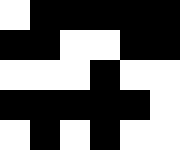[["white", "black", "black", "black", "black", "black"], ["black", "black", "white", "white", "black", "black"], ["white", "white", "white", "black", "white", "white"], ["black", "black", "black", "black", "black", "white"], ["white", "black", "white", "black", "white", "white"]]